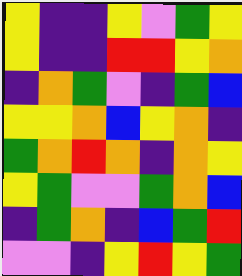[["yellow", "indigo", "indigo", "yellow", "violet", "green", "yellow"], ["yellow", "indigo", "indigo", "red", "red", "yellow", "orange"], ["indigo", "orange", "green", "violet", "indigo", "green", "blue"], ["yellow", "yellow", "orange", "blue", "yellow", "orange", "indigo"], ["green", "orange", "red", "orange", "indigo", "orange", "yellow"], ["yellow", "green", "violet", "violet", "green", "orange", "blue"], ["indigo", "green", "orange", "indigo", "blue", "green", "red"], ["violet", "violet", "indigo", "yellow", "red", "yellow", "green"]]